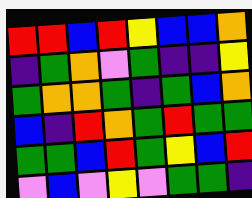[["red", "red", "blue", "red", "yellow", "blue", "blue", "orange"], ["indigo", "green", "orange", "violet", "green", "indigo", "indigo", "yellow"], ["green", "orange", "orange", "green", "indigo", "green", "blue", "orange"], ["blue", "indigo", "red", "orange", "green", "red", "green", "green"], ["green", "green", "blue", "red", "green", "yellow", "blue", "red"], ["violet", "blue", "violet", "yellow", "violet", "green", "green", "indigo"]]